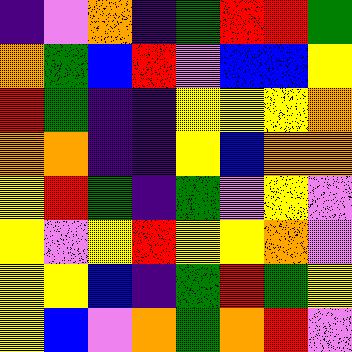[["indigo", "violet", "orange", "indigo", "green", "red", "red", "green"], ["orange", "green", "blue", "red", "violet", "blue", "blue", "yellow"], ["red", "green", "indigo", "indigo", "yellow", "yellow", "yellow", "orange"], ["orange", "orange", "indigo", "indigo", "yellow", "blue", "orange", "orange"], ["yellow", "red", "green", "indigo", "green", "violet", "yellow", "violet"], ["yellow", "violet", "yellow", "red", "yellow", "yellow", "orange", "violet"], ["yellow", "yellow", "blue", "indigo", "green", "red", "green", "yellow"], ["yellow", "blue", "violet", "orange", "green", "orange", "red", "violet"]]